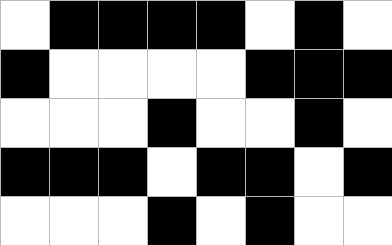[["white", "black", "black", "black", "black", "white", "black", "white"], ["black", "white", "white", "white", "white", "black", "black", "black"], ["white", "white", "white", "black", "white", "white", "black", "white"], ["black", "black", "black", "white", "black", "black", "white", "black"], ["white", "white", "white", "black", "white", "black", "white", "white"]]